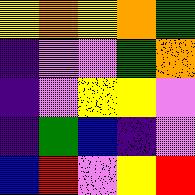[["yellow", "orange", "yellow", "orange", "green"], ["indigo", "violet", "violet", "green", "orange"], ["indigo", "violet", "yellow", "yellow", "violet"], ["indigo", "green", "blue", "indigo", "violet"], ["blue", "red", "violet", "yellow", "red"]]